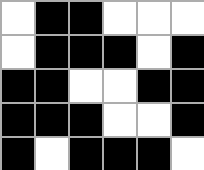[["white", "black", "black", "white", "white", "white"], ["white", "black", "black", "black", "white", "black"], ["black", "black", "white", "white", "black", "black"], ["black", "black", "black", "white", "white", "black"], ["black", "white", "black", "black", "black", "white"]]